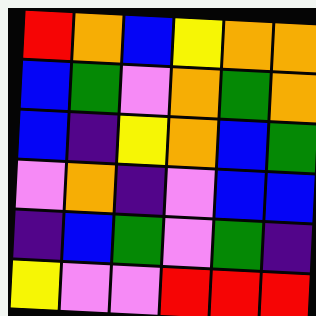[["red", "orange", "blue", "yellow", "orange", "orange"], ["blue", "green", "violet", "orange", "green", "orange"], ["blue", "indigo", "yellow", "orange", "blue", "green"], ["violet", "orange", "indigo", "violet", "blue", "blue"], ["indigo", "blue", "green", "violet", "green", "indigo"], ["yellow", "violet", "violet", "red", "red", "red"]]